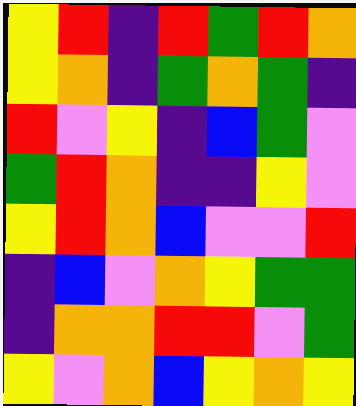[["yellow", "red", "indigo", "red", "green", "red", "orange"], ["yellow", "orange", "indigo", "green", "orange", "green", "indigo"], ["red", "violet", "yellow", "indigo", "blue", "green", "violet"], ["green", "red", "orange", "indigo", "indigo", "yellow", "violet"], ["yellow", "red", "orange", "blue", "violet", "violet", "red"], ["indigo", "blue", "violet", "orange", "yellow", "green", "green"], ["indigo", "orange", "orange", "red", "red", "violet", "green"], ["yellow", "violet", "orange", "blue", "yellow", "orange", "yellow"]]